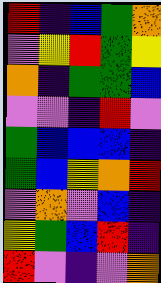[["red", "indigo", "blue", "green", "orange"], ["violet", "yellow", "red", "green", "yellow"], ["orange", "indigo", "green", "green", "blue"], ["violet", "violet", "indigo", "red", "violet"], ["green", "blue", "blue", "blue", "indigo"], ["green", "blue", "yellow", "orange", "red"], ["violet", "orange", "violet", "blue", "indigo"], ["yellow", "green", "blue", "red", "indigo"], ["red", "violet", "indigo", "violet", "orange"]]